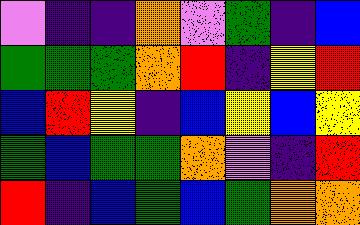[["violet", "indigo", "indigo", "orange", "violet", "green", "indigo", "blue"], ["green", "green", "green", "orange", "red", "indigo", "yellow", "red"], ["blue", "red", "yellow", "indigo", "blue", "yellow", "blue", "yellow"], ["green", "blue", "green", "green", "orange", "violet", "indigo", "red"], ["red", "indigo", "blue", "green", "blue", "green", "orange", "orange"]]